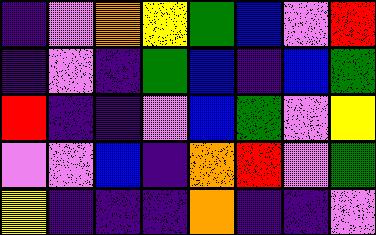[["indigo", "violet", "orange", "yellow", "green", "blue", "violet", "red"], ["indigo", "violet", "indigo", "green", "blue", "indigo", "blue", "green"], ["red", "indigo", "indigo", "violet", "blue", "green", "violet", "yellow"], ["violet", "violet", "blue", "indigo", "orange", "red", "violet", "green"], ["yellow", "indigo", "indigo", "indigo", "orange", "indigo", "indigo", "violet"]]